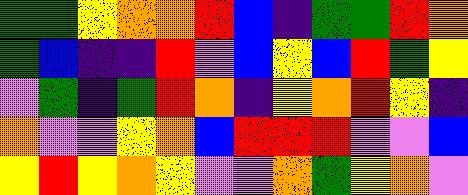[["green", "green", "yellow", "orange", "orange", "red", "blue", "indigo", "green", "green", "red", "orange"], ["green", "blue", "indigo", "indigo", "red", "violet", "blue", "yellow", "blue", "red", "green", "yellow"], ["violet", "green", "indigo", "green", "red", "orange", "indigo", "yellow", "orange", "red", "yellow", "indigo"], ["orange", "violet", "violet", "yellow", "orange", "blue", "red", "red", "red", "violet", "violet", "blue"], ["yellow", "red", "yellow", "orange", "yellow", "violet", "violet", "orange", "green", "yellow", "orange", "violet"]]